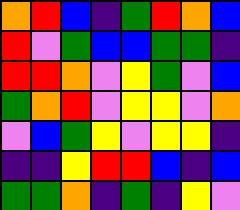[["orange", "red", "blue", "indigo", "green", "red", "orange", "blue"], ["red", "violet", "green", "blue", "blue", "green", "green", "indigo"], ["red", "red", "orange", "violet", "yellow", "green", "violet", "blue"], ["green", "orange", "red", "violet", "yellow", "yellow", "violet", "orange"], ["violet", "blue", "green", "yellow", "violet", "yellow", "yellow", "indigo"], ["indigo", "indigo", "yellow", "red", "red", "blue", "indigo", "blue"], ["green", "green", "orange", "indigo", "green", "indigo", "yellow", "violet"]]